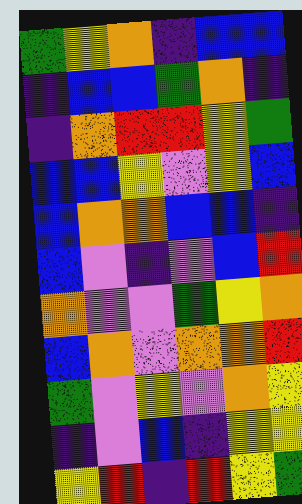[["green", "yellow", "orange", "indigo", "blue", "blue"], ["indigo", "blue", "blue", "green", "orange", "indigo"], ["indigo", "orange", "red", "red", "yellow", "green"], ["blue", "blue", "yellow", "violet", "yellow", "blue"], ["blue", "orange", "orange", "blue", "blue", "indigo"], ["blue", "violet", "indigo", "violet", "blue", "red"], ["orange", "violet", "violet", "green", "yellow", "orange"], ["blue", "orange", "violet", "orange", "orange", "red"], ["green", "violet", "yellow", "violet", "orange", "yellow"], ["indigo", "violet", "blue", "indigo", "yellow", "yellow"], ["yellow", "red", "indigo", "red", "yellow", "green"]]